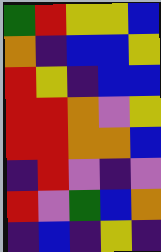[["green", "red", "yellow", "yellow", "blue"], ["orange", "indigo", "blue", "blue", "yellow"], ["red", "yellow", "indigo", "blue", "blue"], ["red", "red", "orange", "violet", "yellow"], ["red", "red", "orange", "orange", "blue"], ["indigo", "red", "violet", "indigo", "violet"], ["red", "violet", "green", "blue", "orange"], ["indigo", "blue", "indigo", "yellow", "indigo"]]